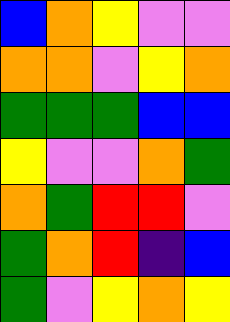[["blue", "orange", "yellow", "violet", "violet"], ["orange", "orange", "violet", "yellow", "orange"], ["green", "green", "green", "blue", "blue"], ["yellow", "violet", "violet", "orange", "green"], ["orange", "green", "red", "red", "violet"], ["green", "orange", "red", "indigo", "blue"], ["green", "violet", "yellow", "orange", "yellow"]]